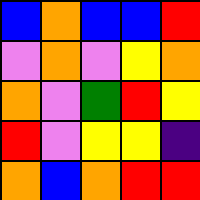[["blue", "orange", "blue", "blue", "red"], ["violet", "orange", "violet", "yellow", "orange"], ["orange", "violet", "green", "red", "yellow"], ["red", "violet", "yellow", "yellow", "indigo"], ["orange", "blue", "orange", "red", "red"]]